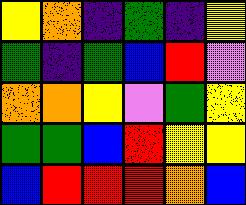[["yellow", "orange", "indigo", "green", "indigo", "yellow"], ["green", "indigo", "green", "blue", "red", "violet"], ["orange", "orange", "yellow", "violet", "green", "yellow"], ["green", "green", "blue", "red", "yellow", "yellow"], ["blue", "red", "red", "red", "orange", "blue"]]